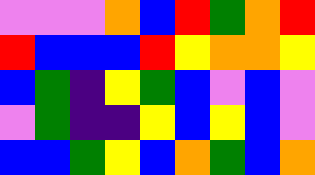[["violet", "violet", "violet", "orange", "blue", "red", "green", "orange", "red"], ["red", "blue", "blue", "blue", "red", "yellow", "orange", "orange", "yellow"], ["blue", "green", "indigo", "yellow", "green", "blue", "violet", "blue", "violet"], ["violet", "green", "indigo", "indigo", "yellow", "blue", "yellow", "blue", "violet"], ["blue", "blue", "green", "yellow", "blue", "orange", "green", "blue", "orange"]]